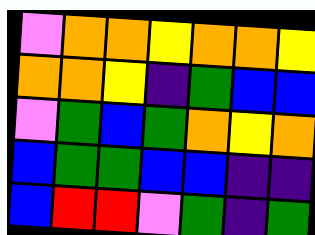[["violet", "orange", "orange", "yellow", "orange", "orange", "yellow"], ["orange", "orange", "yellow", "indigo", "green", "blue", "blue"], ["violet", "green", "blue", "green", "orange", "yellow", "orange"], ["blue", "green", "green", "blue", "blue", "indigo", "indigo"], ["blue", "red", "red", "violet", "green", "indigo", "green"]]